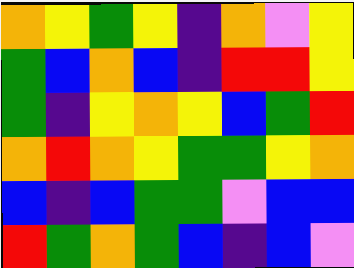[["orange", "yellow", "green", "yellow", "indigo", "orange", "violet", "yellow"], ["green", "blue", "orange", "blue", "indigo", "red", "red", "yellow"], ["green", "indigo", "yellow", "orange", "yellow", "blue", "green", "red"], ["orange", "red", "orange", "yellow", "green", "green", "yellow", "orange"], ["blue", "indigo", "blue", "green", "green", "violet", "blue", "blue"], ["red", "green", "orange", "green", "blue", "indigo", "blue", "violet"]]